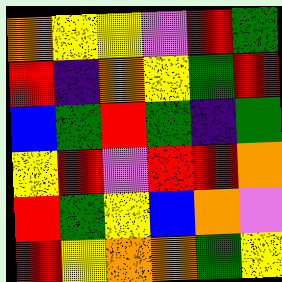[["orange", "yellow", "yellow", "violet", "red", "green"], ["red", "indigo", "orange", "yellow", "green", "red"], ["blue", "green", "red", "green", "indigo", "green"], ["yellow", "red", "violet", "red", "red", "orange"], ["red", "green", "yellow", "blue", "orange", "violet"], ["red", "yellow", "orange", "orange", "green", "yellow"]]